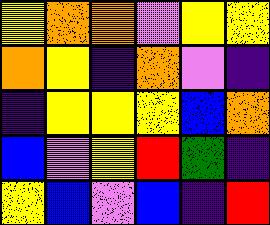[["yellow", "orange", "orange", "violet", "yellow", "yellow"], ["orange", "yellow", "indigo", "orange", "violet", "indigo"], ["indigo", "yellow", "yellow", "yellow", "blue", "orange"], ["blue", "violet", "yellow", "red", "green", "indigo"], ["yellow", "blue", "violet", "blue", "indigo", "red"]]